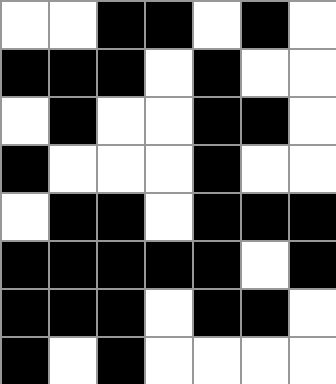[["white", "white", "black", "black", "white", "black", "white"], ["black", "black", "black", "white", "black", "white", "white"], ["white", "black", "white", "white", "black", "black", "white"], ["black", "white", "white", "white", "black", "white", "white"], ["white", "black", "black", "white", "black", "black", "black"], ["black", "black", "black", "black", "black", "white", "black"], ["black", "black", "black", "white", "black", "black", "white"], ["black", "white", "black", "white", "white", "white", "white"]]